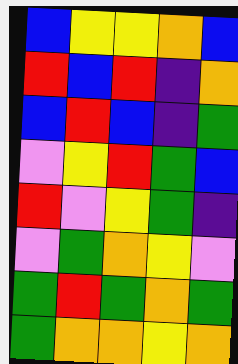[["blue", "yellow", "yellow", "orange", "blue"], ["red", "blue", "red", "indigo", "orange"], ["blue", "red", "blue", "indigo", "green"], ["violet", "yellow", "red", "green", "blue"], ["red", "violet", "yellow", "green", "indigo"], ["violet", "green", "orange", "yellow", "violet"], ["green", "red", "green", "orange", "green"], ["green", "orange", "orange", "yellow", "orange"]]